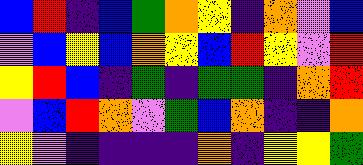[["blue", "red", "indigo", "blue", "green", "orange", "yellow", "indigo", "orange", "violet", "blue"], ["violet", "blue", "yellow", "blue", "orange", "yellow", "blue", "red", "yellow", "violet", "red"], ["yellow", "red", "blue", "indigo", "green", "indigo", "green", "green", "indigo", "orange", "red"], ["violet", "blue", "red", "orange", "violet", "green", "blue", "orange", "indigo", "indigo", "orange"], ["yellow", "violet", "indigo", "indigo", "indigo", "indigo", "orange", "indigo", "yellow", "yellow", "green"]]